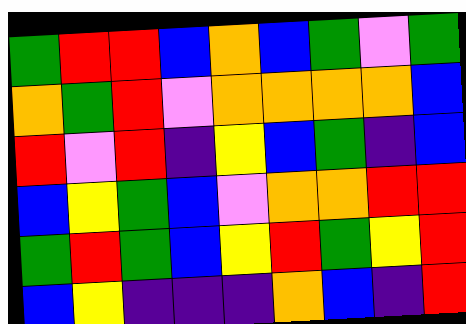[["green", "red", "red", "blue", "orange", "blue", "green", "violet", "green"], ["orange", "green", "red", "violet", "orange", "orange", "orange", "orange", "blue"], ["red", "violet", "red", "indigo", "yellow", "blue", "green", "indigo", "blue"], ["blue", "yellow", "green", "blue", "violet", "orange", "orange", "red", "red"], ["green", "red", "green", "blue", "yellow", "red", "green", "yellow", "red"], ["blue", "yellow", "indigo", "indigo", "indigo", "orange", "blue", "indigo", "red"]]